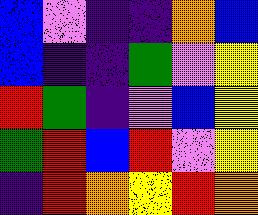[["blue", "violet", "indigo", "indigo", "orange", "blue"], ["blue", "indigo", "indigo", "green", "violet", "yellow"], ["red", "green", "indigo", "violet", "blue", "yellow"], ["green", "red", "blue", "red", "violet", "yellow"], ["indigo", "red", "orange", "yellow", "red", "orange"]]